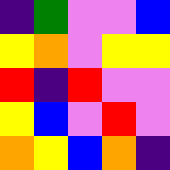[["indigo", "green", "violet", "violet", "blue"], ["yellow", "orange", "violet", "yellow", "yellow"], ["red", "indigo", "red", "violet", "violet"], ["yellow", "blue", "violet", "red", "violet"], ["orange", "yellow", "blue", "orange", "indigo"]]